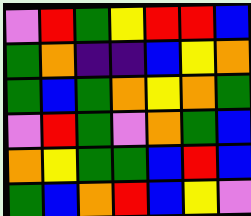[["violet", "red", "green", "yellow", "red", "red", "blue"], ["green", "orange", "indigo", "indigo", "blue", "yellow", "orange"], ["green", "blue", "green", "orange", "yellow", "orange", "green"], ["violet", "red", "green", "violet", "orange", "green", "blue"], ["orange", "yellow", "green", "green", "blue", "red", "blue"], ["green", "blue", "orange", "red", "blue", "yellow", "violet"]]